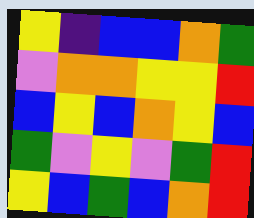[["yellow", "indigo", "blue", "blue", "orange", "green"], ["violet", "orange", "orange", "yellow", "yellow", "red"], ["blue", "yellow", "blue", "orange", "yellow", "blue"], ["green", "violet", "yellow", "violet", "green", "red"], ["yellow", "blue", "green", "blue", "orange", "red"]]